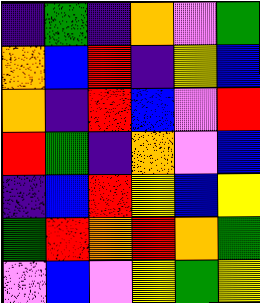[["indigo", "green", "indigo", "orange", "violet", "green"], ["orange", "blue", "red", "indigo", "yellow", "blue"], ["orange", "indigo", "red", "blue", "violet", "red"], ["red", "green", "indigo", "orange", "violet", "blue"], ["indigo", "blue", "red", "yellow", "blue", "yellow"], ["green", "red", "orange", "red", "orange", "green"], ["violet", "blue", "violet", "yellow", "green", "yellow"]]